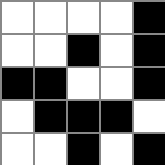[["white", "white", "white", "white", "black"], ["white", "white", "black", "white", "black"], ["black", "black", "white", "white", "black"], ["white", "black", "black", "black", "white"], ["white", "white", "black", "white", "black"]]